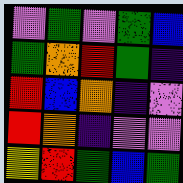[["violet", "green", "violet", "green", "blue"], ["green", "orange", "red", "green", "indigo"], ["red", "blue", "orange", "indigo", "violet"], ["red", "orange", "indigo", "violet", "violet"], ["yellow", "red", "green", "blue", "green"]]